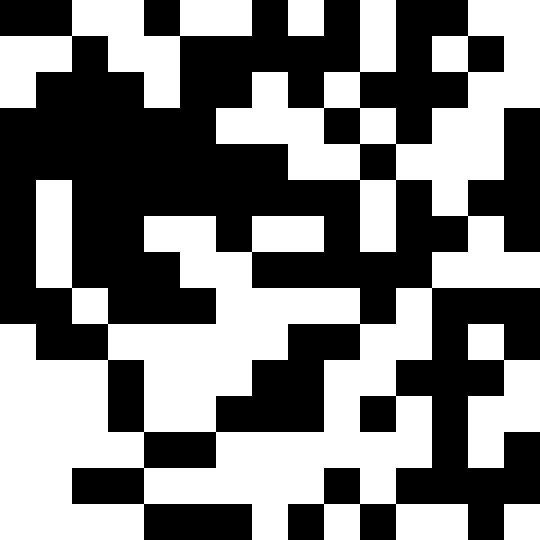[["black", "black", "white", "white", "black", "white", "white", "black", "white", "black", "white", "black", "black", "white", "white"], ["white", "white", "black", "white", "white", "black", "black", "black", "black", "black", "white", "black", "white", "black", "white"], ["white", "black", "black", "black", "white", "black", "black", "white", "black", "white", "black", "black", "black", "white", "white"], ["black", "black", "black", "black", "black", "black", "white", "white", "white", "black", "white", "black", "white", "white", "black"], ["black", "black", "black", "black", "black", "black", "black", "black", "white", "white", "black", "white", "white", "white", "black"], ["black", "white", "black", "black", "black", "black", "black", "black", "black", "black", "white", "black", "white", "black", "black"], ["black", "white", "black", "black", "white", "white", "black", "white", "white", "black", "white", "black", "black", "white", "black"], ["black", "white", "black", "black", "black", "white", "white", "black", "black", "black", "black", "black", "white", "white", "white"], ["black", "black", "white", "black", "black", "black", "white", "white", "white", "white", "black", "white", "black", "black", "black"], ["white", "black", "black", "white", "white", "white", "white", "white", "black", "black", "white", "white", "black", "white", "black"], ["white", "white", "white", "black", "white", "white", "white", "black", "black", "white", "white", "black", "black", "black", "white"], ["white", "white", "white", "black", "white", "white", "black", "black", "black", "white", "black", "white", "black", "white", "white"], ["white", "white", "white", "white", "black", "black", "white", "white", "white", "white", "white", "white", "black", "white", "black"], ["white", "white", "black", "black", "white", "white", "white", "white", "white", "black", "white", "black", "black", "black", "black"], ["white", "white", "white", "white", "black", "black", "black", "white", "black", "white", "black", "white", "white", "black", "white"]]